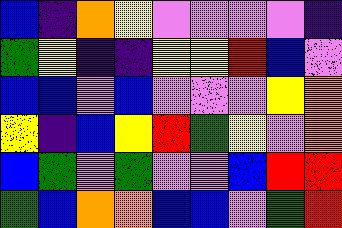[["blue", "indigo", "orange", "yellow", "violet", "violet", "violet", "violet", "indigo"], ["green", "yellow", "indigo", "indigo", "yellow", "yellow", "red", "blue", "violet"], ["blue", "blue", "violet", "blue", "violet", "violet", "violet", "yellow", "orange"], ["yellow", "indigo", "blue", "yellow", "red", "green", "yellow", "violet", "orange"], ["blue", "green", "violet", "green", "violet", "violet", "blue", "red", "red"], ["green", "blue", "orange", "orange", "blue", "blue", "violet", "green", "red"]]